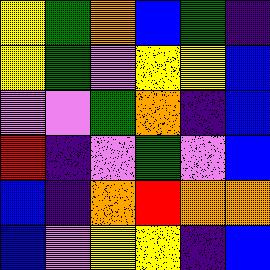[["yellow", "green", "orange", "blue", "green", "indigo"], ["yellow", "green", "violet", "yellow", "yellow", "blue"], ["violet", "violet", "green", "orange", "indigo", "blue"], ["red", "indigo", "violet", "green", "violet", "blue"], ["blue", "indigo", "orange", "red", "orange", "orange"], ["blue", "violet", "yellow", "yellow", "indigo", "blue"]]